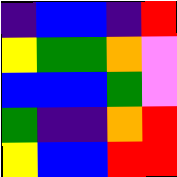[["indigo", "blue", "blue", "indigo", "red"], ["yellow", "green", "green", "orange", "violet"], ["blue", "blue", "blue", "green", "violet"], ["green", "indigo", "indigo", "orange", "red"], ["yellow", "blue", "blue", "red", "red"]]